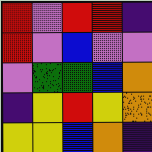[["red", "violet", "red", "red", "indigo"], ["red", "violet", "blue", "violet", "violet"], ["violet", "green", "green", "blue", "orange"], ["indigo", "yellow", "red", "yellow", "orange"], ["yellow", "yellow", "blue", "orange", "indigo"]]